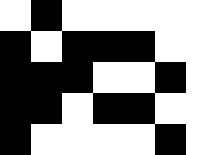[["white", "black", "white", "white", "white", "white", "white"], ["black", "white", "black", "black", "black", "white", "white"], ["black", "black", "black", "white", "white", "black", "white"], ["black", "black", "white", "black", "black", "white", "white"], ["black", "white", "white", "white", "white", "black", "white"]]